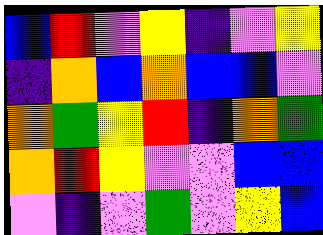[["blue", "red", "violet", "yellow", "indigo", "violet", "yellow"], ["indigo", "orange", "blue", "orange", "blue", "blue", "violet"], ["orange", "green", "yellow", "red", "indigo", "orange", "green"], ["orange", "red", "yellow", "violet", "violet", "blue", "blue"], ["violet", "indigo", "violet", "green", "violet", "yellow", "blue"]]